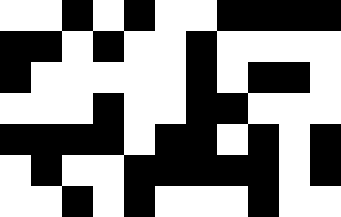[["white", "white", "black", "white", "black", "white", "white", "black", "black", "black", "black"], ["black", "black", "white", "black", "white", "white", "black", "white", "white", "white", "white"], ["black", "white", "white", "white", "white", "white", "black", "white", "black", "black", "white"], ["white", "white", "white", "black", "white", "white", "black", "black", "white", "white", "white"], ["black", "black", "black", "black", "white", "black", "black", "white", "black", "white", "black"], ["white", "black", "white", "white", "black", "black", "black", "black", "black", "white", "black"], ["white", "white", "black", "white", "black", "white", "white", "white", "black", "white", "white"]]